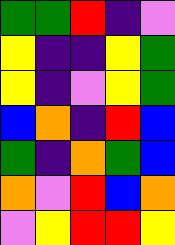[["green", "green", "red", "indigo", "violet"], ["yellow", "indigo", "indigo", "yellow", "green"], ["yellow", "indigo", "violet", "yellow", "green"], ["blue", "orange", "indigo", "red", "blue"], ["green", "indigo", "orange", "green", "blue"], ["orange", "violet", "red", "blue", "orange"], ["violet", "yellow", "red", "red", "yellow"]]